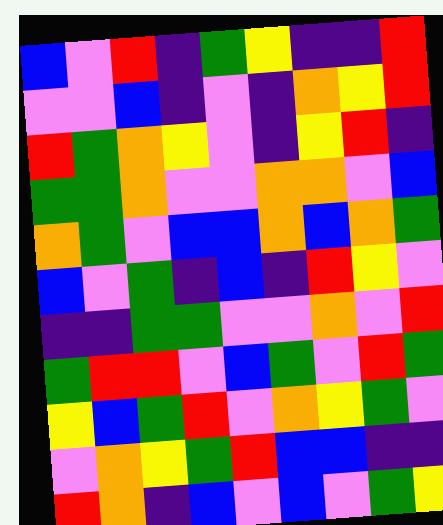[["blue", "violet", "red", "indigo", "green", "yellow", "indigo", "indigo", "red"], ["violet", "violet", "blue", "indigo", "violet", "indigo", "orange", "yellow", "red"], ["red", "green", "orange", "yellow", "violet", "indigo", "yellow", "red", "indigo"], ["green", "green", "orange", "violet", "violet", "orange", "orange", "violet", "blue"], ["orange", "green", "violet", "blue", "blue", "orange", "blue", "orange", "green"], ["blue", "violet", "green", "indigo", "blue", "indigo", "red", "yellow", "violet"], ["indigo", "indigo", "green", "green", "violet", "violet", "orange", "violet", "red"], ["green", "red", "red", "violet", "blue", "green", "violet", "red", "green"], ["yellow", "blue", "green", "red", "violet", "orange", "yellow", "green", "violet"], ["violet", "orange", "yellow", "green", "red", "blue", "blue", "indigo", "indigo"], ["red", "orange", "indigo", "blue", "violet", "blue", "violet", "green", "yellow"]]